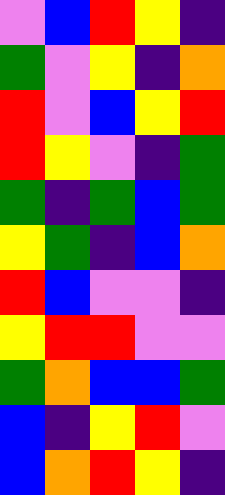[["violet", "blue", "red", "yellow", "indigo"], ["green", "violet", "yellow", "indigo", "orange"], ["red", "violet", "blue", "yellow", "red"], ["red", "yellow", "violet", "indigo", "green"], ["green", "indigo", "green", "blue", "green"], ["yellow", "green", "indigo", "blue", "orange"], ["red", "blue", "violet", "violet", "indigo"], ["yellow", "red", "red", "violet", "violet"], ["green", "orange", "blue", "blue", "green"], ["blue", "indigo", "yellow", "red", "violet"], ["blue", "orange", "red", "yellow", "indigo"]]